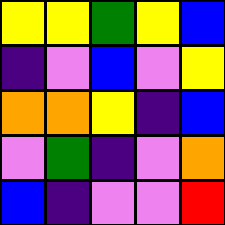[["yellow", "yellow", "green", "yellow", "blue"], ["indigo", "violet", "blue", "violet", "yellow"], ["orange", "orange", "yellow", "indigo", "blue"], ["violet", "green", "indigo", "violet", "orange"], ["blue", "indigo", "violet", "violet", "red"]]